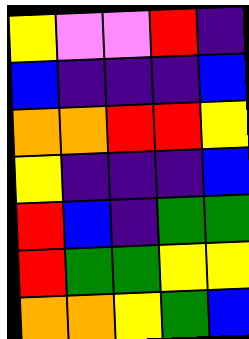[["yellow", "violet", "violet", "red", "indigo"], ["blue", "indigo", "indigo", "indigo", "blue"], ["orange", "orange", "red", "red", "yellow"], ["yellow", "indigo", "indigo", "indigo", "blue"], ["red", "blue", "indigo", "green", "green"], ["red", "green", "green", "yellow", "yellow"], ["orange", "orange", "yellow", "green", "blue"]]